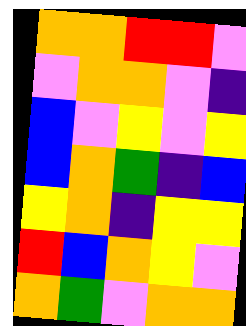[["orange", "orange", "red", "red", "violet"], ["violet", "orange", "orange", "violet", "indigo"], ["blue", "violet", "yellow", "violet", "yellow"], ["blue", "orange", "green", "indigo", "blue"], ["yellow", "orange", "indigo", "yellow", "yellow"], ["red", "blue", "orange", "yellow", "violet"], ["orange", "green", "violet", "orange", "orange"]]